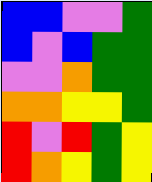[["blue", "blue", "violet", "violet", "green"], ["blue", "violet", "blue", "green", "green"], ["violet", "violet", "orange", "green", "green"], ["orange", "orange", "yellow", "yellow", "green"], ["red", "violet", "red", "green", "yellow"], ["red", "orange", "yellow", "green", "yellow"]]